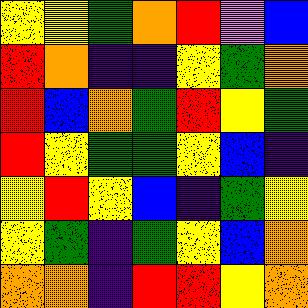[["yellow", "yellow", "green", "orange", "red", "violet", "blue"], ["red", "orange", "indigo", "indigo", "yellow", "green", "orange"], ["red", "blue", "orange", "green", "red", "yellow", "green"], ["red", "yellow", "green", "green", "yellow", "blue", "indigo"], ["yellow", "red", "yellow", "blue", "indigo", "green", "yellow"], ["yellow", "green", "indigo", "green", "yellow", "blue", "orange"], ["orange", "orange", "indigo", "red", "red", "yellow", "orange"]]